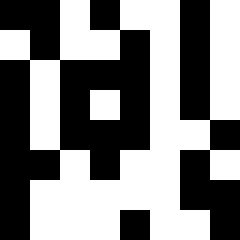[["black", "black", "white", "black", "white", "white", "black", "white"], ["white", "black", "white", "white", "black", "white", "black", "white"], ["black", "white", "black", "black", "black", "white", "black", "white"], ["black", "white", "black", "white", "black", "white", "black", "white"], ["black", "white", "black", "black", "black", "white", "white", "black"], ["black", "black", "white", "black", "white", "white", "black", "white"], ["black", "white", "white", "white", "white", "white", "black", "black"], ["black", "white", "white", "white", "black", "white", "white", "black"]]